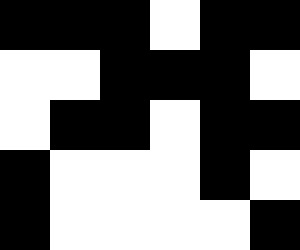[["black", "black", "black", "white", "black", "black"], ["white", "white", "black", "black", "black", "white"], ["white", "black", "black", "white", "black", "black"], ["black", "white", "white", "white", "black", "white"], ["black", "white", "white", "white", "white", "black"]]